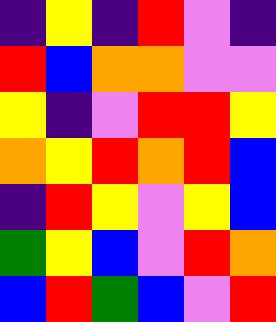[["indigo", "yellow", "indigo", "red", "violet", "indigo"], ["red", "blue", "orange", "orange", "violet", "violet"], ["yellow", "indigo", "violet", "red", "red", "yellow"], ["orange", "yellow", "red", "orange", "red", "blue"], ["indigo", "red", "yellow", "violet", "yellow", "blue"], ["green", "yellow", "blue", "violet", "red", "orange"], ["blue", "red", "green", "blue", "violet", "red"]]